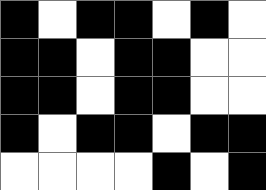[["black", "white", "black", "black", "white", "black", "white"], ["black", "black", "white", "black", "black", "white", "white"], ["black", "black", "white", "black", "black", "white", "white"], ["black", "white", "black", "black", "white", "black", "black"], ["white", "white", "white", "white", "black", "white", "black"]]